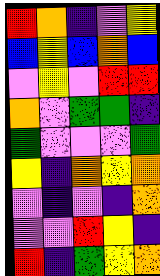[["red", "orange", "indigo", "violet", "yellow"], ["blue", "yellow", "blue", "orange", "blue"], ["violet", "yellow", "violet", "red", "red"], ["orange", "violet", "green", "green", "indigo"], ["green", "violet", "violet", "violet", "green"], ["yellow", "indigo", "orange", "yellow", "orange"], ["violet", "indigo", "violet", "indigo", "orange"], ["violet", "violet", "red", "yellow", "indigo"], ["red", "indigo", "green", "yellow", "orange"]]